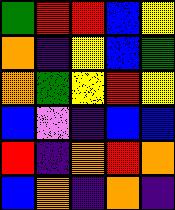[["green", "red", "red", "blue", "yellow"], ["orange", "indigo", "yellow", "blue", "green"], ["orange", "green", "yellow", "red", "yellow"], ["blue", "violet", "indigo", "blue", "blue"], ["red", "indigo", "orange", "red", "orange"], ["blue", "orange", "indigo", "orange", "indigo"]]